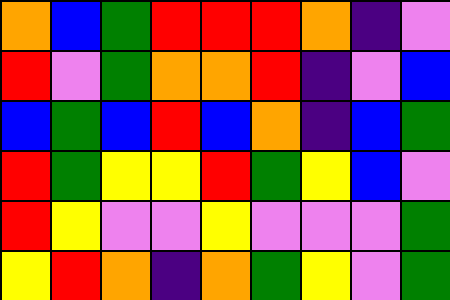[["orange", "blue", "green", "red", "red", "red", "orange", "indigo", "violet"], ["red", "violet", "green", "orange", "orange", "red", "indigo", "violet", "blue"], ["blue", "green", "blue", "red", "blue", "orange", "indigo", "blue", "green"], ["red", "green", "yellow", "yellow", "red", "green", "yellow", "blue", "violet"], ["red", "yellow", "violet", "violet", "yellow", "violet", "violet", "violet", "green"], ["yellow", "red", "orange", "indigo", "orange", "green", "yellow", "violet", "green"]]